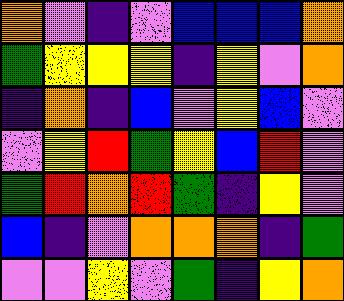[["orange", "violet", "indigo", "violet", "blue", "blue", "blue", "orange"], ["green", "yellow", "yellow", "yellow", "indigo", "yellow", "violet", "orange"], ["indigo", "orange", "indigo", "blue", "violet", "yellow", "blue", "violet"], ["violet", "yellow", "red", "green", "yellow", "blue", "red", "violet"], ["green", "red", "orange", "red", "green", "indigo", "yellow", "violet"], ["blue", "indigo", "violet", "orange", "orange", "orange", "indigo", "green"], ["violet", "violet", "yellow", "violet", "green", "indigo", "yellow", "orange"]]